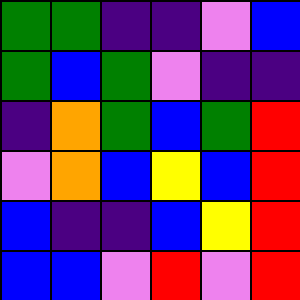[["green", "green", "indigo", "indigo", "violet", "blue"], ["green", "blue", "green", "violet", "indigo", "indigo"], ["indigo", "orange", "green", "blue", "green", "red"], ["violet", "orange", "blue", "yellow", "blue", "red"], ["blue", "indigo", "indigo", "blue", "yellow", "red"], ["blue", "blue", "violet", "red", "violet", "red"]]